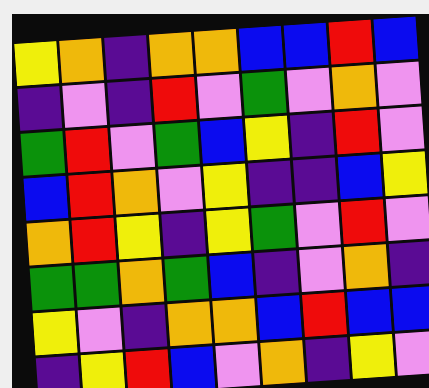[["yellow", "orange", "indigo", "orange", "orange", "blue", "blue", "red", "blue"], ["indigo", "violet", "indigo", "red", "violet", "green", "violet", "orange", "violet"], ["green", "red", "violet", "green", "blue", "yellow", "indigo", "red", "violet"], ["blue", "red", "orange", "violet", "yellow", "indigo", "indigo", "blue", "yellow"], ["orange", "red", "yellow", "indigo", "yellow", "green", "violet", "red", "violet"], ["green", "green", "orange", "green", "blue", "indigo", "violet", "orange", "indigo"], ["yellow", "violet", "indigo", "orange", "orange", "blue", "red", "blue", "blue"], ["indigo", "yellow", "red", "blue", "violet", "orange", "indigo", "yellow", "violet"]]